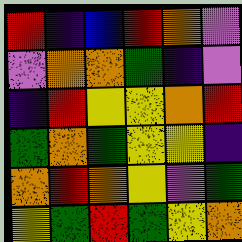[["red", "indigo", "blue", "red", "orange", "violet"], ["violet", "orange", "orange", "green", "indigo", "violet"], ["indigo", "red", "yellow", "yellow", "orange", "red"], ["green", "orange", "green", "yellow", "yellow", "indigo"], ["orange", "red", "orange", "yellow", "violet", "green"], ["yellow", "green", "red", "green", "yellow", "orange"]]